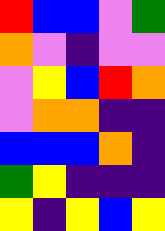[["red", "blue", "blue", "violet", "green"], ["orange", "violet", "indigo", "violet", "violet"], ["violet", "yellow", "blue", "red", "orange"], ["violet", "orange", "orange", "indigo", "indigo"], ["blue", "blue", "blue", "orange", "indigo"], ["green", "yellow", "indigo", "indigo", "indigo"], ["yellow", "indigo", "yellow", "blue", "yellow"]]